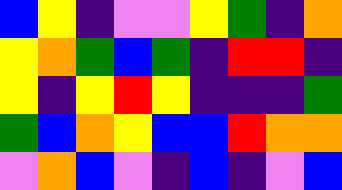[["blue", "yellow", "indigo", "violet", "violet", "yellow", "green", "indigo", "orange"], ["yellow", "orange", "green", "blue", "green", "indigo", "red", "red", "indigo"], ["yellow", "indigo", "yellow", "red", "yellow", "indigo", "indigo", "indigo", "green"], ["green", "blue", "orange", "yellow", "blue", "blue", "red", "orange", "orange"], ["violet", "orange", "blue", "violet", "indigo", "blue", "indigo", "violet", "blue"]]